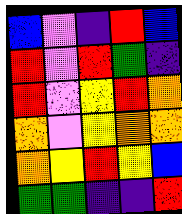[["blue", "violet", "indigo", "red", "blue"], ["red", "violet", "red", "green", "indigo"], ["red", "violet", "yellow", "red", "orange"], ["orange", "violet", "yellow", "orange", "orange"], ["orange", "yellow", "red", "yellow", "blue"], ["green", "green", "indigo", "indigo", "red"]]